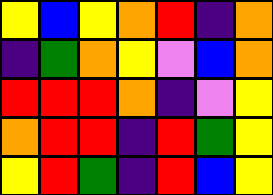[["yellow", "blue", "yellow", "orange", "red", "indigo", "orange"], ["indigo", "green", "orange", "yellow", "violet", "blue", "orange"], ["red", "red", "red", "orange", "indigo", "violet", "yellow"], ["orange", "red", "red", "indigo", "red", "green", "yellow"], ["yellow", "red", "green", "indigo", "red", "blue", "yellow"]]